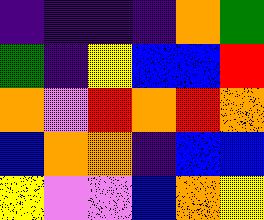[["indigo", "indigo", "indigo", "indigo", "orange", "green"], ["green", "indigo", "yellow", "blue", "blue", "red"], ["orange", "violet", "red", "orange", "red", "orange"], ["blue", "orange", "orange", "indigo", "blue", "blue"], ["yellow", "violet", "violet", "blue", "orange", "yellow"]]